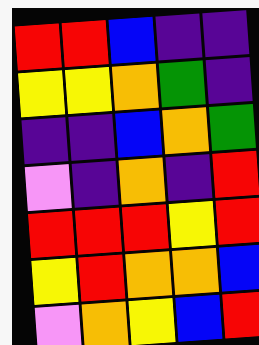[["red", "red", "blue", "indigo", "indigo"], ["yellow", "yellow", "orange", "green", "indigo"], ["indigo", "indigo", "blue", "orange", "green"], ["violet", "indigo", "orange", "indigo", "red"], ["red", "red", "red", "yellow", "red"], ["yellow", "red", "orange", "orange", "blue"], ["violet", "orange", "yellow", "blue", "red"]]